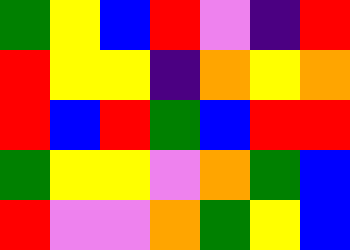[["green", "yellow", "blue", "red", "violet", "indigo", "red"], ["red", "yellow", "yellow", "indigo", "orange", "yellow", "orange"], ["red", "blue", "red", "green", "blue", "red", "red"], ["green", "yellow", "yellow", "violet", "orange", "green", "blue"], ["red", "violet", "violet", "orange", "green", "yellow", "blue"]]